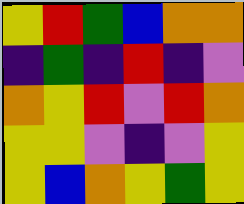[["yellow", "red", "green", "blue", "orange", "orange"], ["indigo", "green", "indigo", "red", "indigo", "violet"], ["orange", "yellow", "red", "violet", "red", "orange"], ["yellow", "yellow", "violet", "indigo", "violet", "yellow"], ["yellow", "blue", "orange", "yellow", "green", "yellow"]]